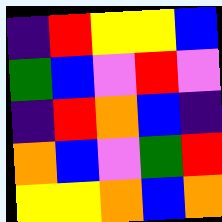[["indigo", "red", "yellow", "yellow", "blue"], ["green", "blue", "violet", "red", "violet"], ["indigo", "red", "orange", "blue", "indigo"], ["orange", "blue", "violet", "green", "red"], ["yellow", "yellow", "orange", "blue", "orange"]]